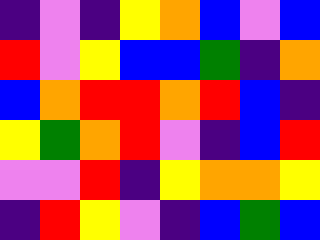[["indigo", "violet", "indigo", "yellow", "orange", "blue", "violet", "blue"], ["red", "violet", "yellow", "blue", "blue", "green", "indigo", "orange"], ["blue", "orange", "red", "red", "orange", "red", "blue", "indigo"], ["yellow", "green", "orange", "red", "violet", "indigo", "blue", "red"], ["violet", "violet", "red", "indigo", "yellow", "orange", "orange", "yellow"], ["indigo", "red", "yellow", "violet", "indigo", "blue", "green", "blue"]]